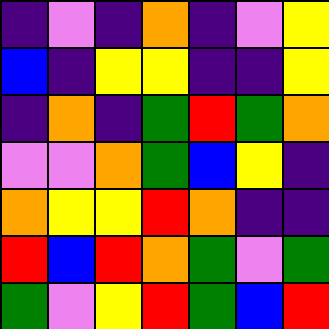[["indigo", "violet", "indigo", "orange", "indigo", "violet", "yellow"], ["blue", "indigo", "yellow", "yellow", "indigo", "indigo", "yellow"], ["indigo", "orange", "indigo", "green", "red", "green", "orange"], ["violet", "violet", "orange", "green", "blue", "yellow", "indigo"], ["orange", "yellow", "yellow", "red", "orange", "indigo", "indigo"], ["red", "blue", "red", "orange", "green", "violet", "green"], ["green", "violet", "yellow", "red", "green", "blue", "red"]]